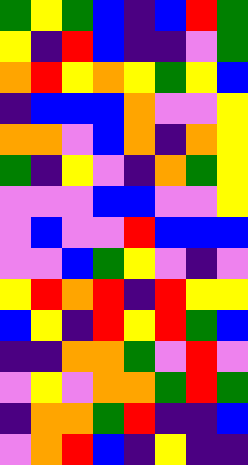[["green", "yellow", "green", "blue", "indigo", "blue", "red", "green"], ["yellow", "indigo", "red", "blue", "indigo", "indigo", "violet", "green"], ["orange", "red", "yellow", "orange", "yellow", "green", "yellow", "blue"], ["indigo", "blue", "blue", "blue", "orange", "violet", "violet", "yellow"], ["orange", "orange", "violet", "blue", "orange", "indigo", "orange", "yellow"], ["green", "indigo", "yellow", "violet", "indigo", "orange", "green", "yellow"], ["violet", "violet", "violet", "blue", "blue", "violet", "violet", "yellow"], ["violet", "blue", "violet", "violet", "red", "blue", "blue", "blue"], ["violet", "violet", "blue", "green", "yellow", "violet", "indigo", "violet"], ["yellow", "red", "orange", "red", "indigo", "red", "yellow", "yellow"], ["blue", "yellow", "indigo", "red", "yellow", "red", "green", "blue"], ["indigo", "indigo", "orange", "orange", "green", "violet", "red", "violet"], ["violet", "yellow", "violet", "orange", "orange", "green", "red", "green"], ["indigo", "orange", "orange", "green", "red", "indigo", "indigo", "blue"], ["violet", "orange", "red", "blue", "indigo", "yellow", "indigo", "indigo"]]